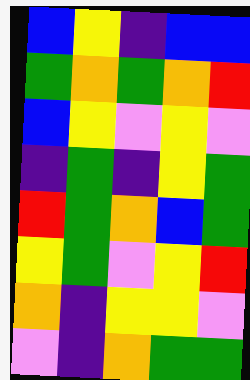[["blue", "yellow", "indigo", "blue", "blue"], ["green", "orange", "green", "orange", "red"], ["blue", "yellow", "violet", "yellow", "violet"], ["indigo", "green", "indigo", "yellow", "green"], ["red", "green", "orange", "blue", "green"], ["yellow", "green", "violet", "yellow", "red"], ["orange", "indigo", "yellow", "yellow", "violet"], ["violet", "indigo", "orange", "green", "green"]]